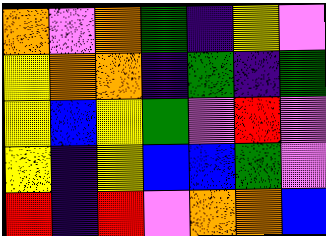[["orange", "violet", "orange", "green", "indigo", "yellow", "violet"], ["yellow", "orange", "orange", "indigo", "green", "indigo", "green"], ["yellow", "blue", "yellow", "green", "violet", "red", "violet"], ["yellow", "indigo", "yellow", "blue", "blue", "green", "violet"], ["red", "indigo", "red", "violet", "orange", "orange", "blue"]]